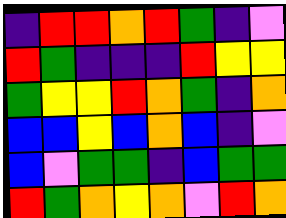[["indigo", "red", "red", "orange", "red", "green", "indigo", "violet"], ["red", "green", "indigo", "indigo", "indigo", "red", "yellow", "yellow"], ["green", "yellow", "yellow", "red", "orange", "green", "indigo", "orange"], ["blue", "blue", "yellow", "blue", "orange", "blue", "indigo", "violet"], ["blue", "violet", "green", "green", "indigo", "blue", "green", "green"], ["red", "green", "orange", "yellow", "orange", "violet", "red", "orange"]]